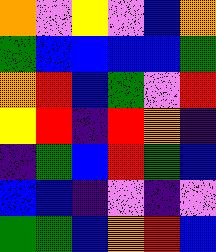[["orange", "violet", "yellow", "violet", "blue", "orange"], ["green", "blue", "blue", "blue", "blue", "green"], ["orange", "red", "blue", "green", "violet", "red"], ["yellow", "red", "indigo", "red", "orange", "indigo"], ["indigo", "green", "blue", "red", "green", "blue"], ["blue", "blue", "indigo", "violet", "indigo", "violet"], ["green", "green", "blue", "orange", "red", "blue"]]